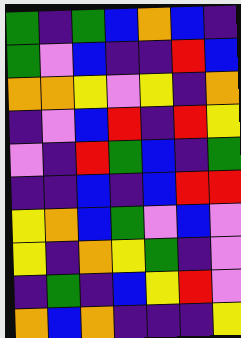[["green", "indigo", "green", "blue", "orange", "blue", "indigo"], ["green", "violet", "blue", "indigo", "indigo", "red", "blue"], ["orange", "orange", "yellow", "violet", "yellow", "indigo", "orange"], ["indigo", "violet", "blue", "red", "indigo", "red", "yellow"], ["violet", "indigo", "red", "green", "blue", "indigo", "green"], ["indigo", "indigo", "blue", "indigo", "blue", "red", "red"], ["yellow", "orange", "blue", "green", "violet", "blue", "violet"], ["yellow", "indigo", "orange", "yellow", "green", "indigo", "violet"], ["indigo", "green", "indigo", "blue", "yellow", "red", "violet"], ["orange", "blue", "orange", "indigo", "indigo", "indigo", "yellow"]]